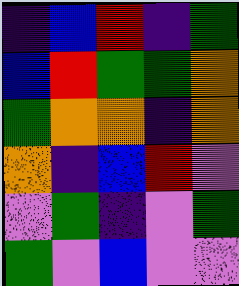[["indigo", "blue", "red", "indigo", "green"], ["blue", "red", "green", "green", "orange"], ["green", "orange", "orange", "indigo", "orange"], ["orange", "indigo", "blue", "red", "violet"], ["violet", "green", "indigo", "violet", "green"], ["green", "violet", "blue", "violet", "violet"]]